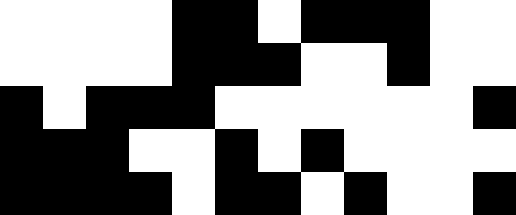[["white", "white", "white", "white", "black", "black", "white", "black", "black", "black", "white", "white"], ["white", "white", "white", "white", "black", "black", "black", "white", "white", "black", "white", "white"], ["black", "white", "black", "black", "black", "white", "white", "white", "white", "white", "white", "black"], ["black", "black", "black", "white", "white", "black", "white", "black", "white", "white", "white", "white"], ["black", "black", "black", "black", "white", "black", "black", "white", "black", "white", "white", "black"]]